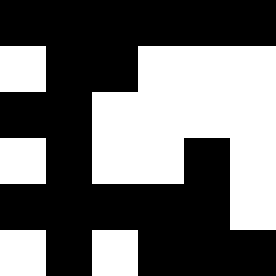[["black", "black", "black", "black", "black", "black"], ["white", "black", "black", "white", "white", "white"], ["black", "black", "white", "white", "white", "white"], ["white", "black", "white", "white", "black", "white"], ["black", "black", "black", "black", "black", "white"], ["white", "black", "white", "black", "black", "black"]]